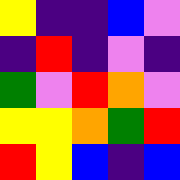[["yellow", "indigo", "indigo", "blue", "violet"], ["indigo", "red", "indigo", "violet", "indigo"], ["green", "violet", "red", "orange", "violet"], ["yellow", "yellow", "orange", "green", "red"], ["red", "yellow", "blue", "indigo", "blue"]]